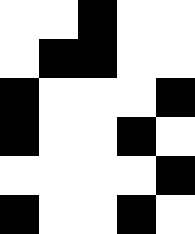[["white", "white", "black", "white", "white"], ["white", "black", "black", "white", "white"], ["black", "white", "white", "white", "black"], ["black", "white", "white", "black", "white"], ["white", "white", "white", "white", "black"], ["black", "white", "white", "black", "white"]]